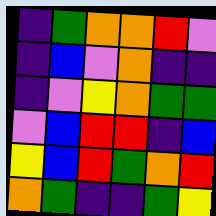[["indigo", "green", "orange", "orange", "red", "violet"], ["indigo", "blue", "violet", "orange", "indigo", "indigo"], ["indigo", "violet", "yellow", "orange", "green", "green"], ["violet", "blue", "red", "red", "indigo", "blue"], ["yellow", "blue", "red", "green", "orange", "red"], ["orange", "green", "indigo", "indigo", "green", "yellow"]]